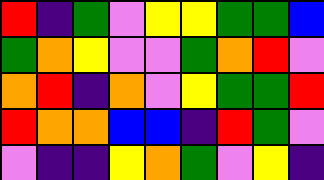[["red", "indigo", "green", "violet", "yellow", "yellow", "green", "green", "blue"], ["green", "orange", "yellow", "violet", "violet", "green", "orange", "red", "violet"], ["orange", "red", "indigo", "orange", "violet", "yellow", "green", "green", "red"], ["red", "orange", "orange", "blue", "blue", "indigo", "red", "green", "violet"], ["violet", "indigo", "indigo", "yellow", "orange", "green", "violet", "yellow", "indigo"]]